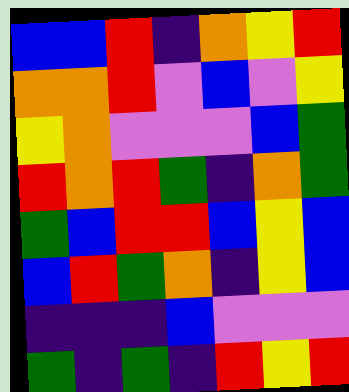[["blue", "blue", "red", "indigo", "orange", "yellow", "red"], ["orange", "orange", "red", "violet", "blue", "violet", "yellow"], ["yellow", "orange", "violet", "violet", "violet", "blue", "green"], ["red", "orange", "red", "green", "indigo", "orange", "green"], ["green", "blue", "red", "red", "blue", "yellow", "blue"], ["blue", "red", "green", "orange", "indigo", "yellow", "blue"], ["indigo", "indigo", "indigo", "blue", "violet", "violet", "violet"], ["green", "indigo", "green", "indigo", "red", "yellow", "red"]]